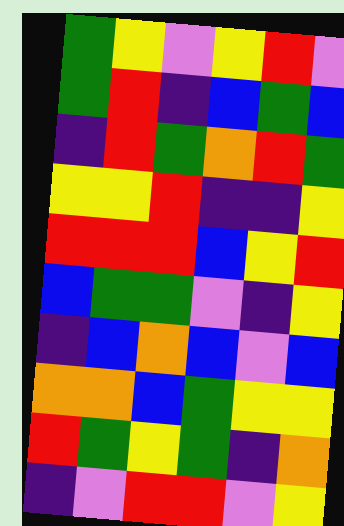[["green", "yellow", "violet", "yellow", "red", "violet"], ["green", "red", "indigo", "blue", "green", "blue"], ["indigo", "red", "green", "orange", "red", "green"], ["yellow", "yellow", "red", "indigo", "indigo", "yellow"], ["red", "red", "red", "blue", "yellow", "red"], ["blue", "green", "green", "violet", "indigo", "yellow"], ["indigo", "blue", "orange", "blue", "violet", "blue"], ["orange", "orange", "blue", "green", "yellow", "yellow"], ["red", "green", "yellow", "green", "indigo", "orange"], ["indigo", "violet", "red", "red", "violet", "yellow"]]